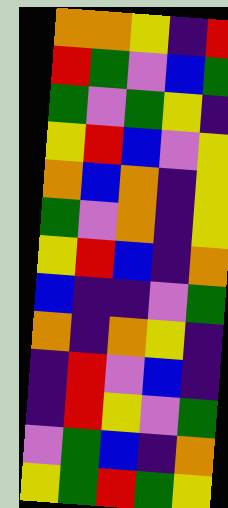[["orange", "orange", "yellow", "indigo", "red"], ["red", "green", "violet", "blue", "green"], ["green", "violet", "green", "yellow", "indigo"], ["yellow", "red", "blue", "violet", "yellow"], ["orange", "blue", "orange", "indigo", "yellow"], ["green", "violet", "orange", "indigo", "yellow"], ["yellow", "red", "blue", "indigo", "orange"], ["blue", "indigo", "indigo", "violet", "green"], ["orange", "indigo", "orange", "yellow", "indigo"], ["indigo", "red", "violet", "blue", "indigo"], ["indigo", "red", "yellow", "violet", "green"], ["violet", "green", "blue", "indigo", "orange"], ["yellow", "green", "red", "green", "yellow"]]